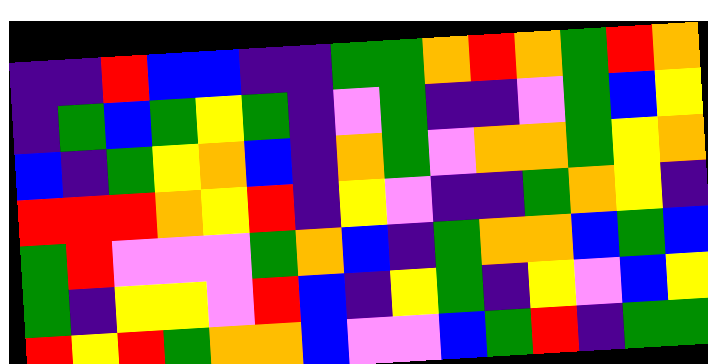[["indigo", "indigo", "red", "blue", "blue", "indigo", "indigo", "green", "green", "orange", "red", "orange", "green", "red", "orange"], ["indigo", "green", "blue", "green", "yellow", "green", "indigo", "violet", "green", "indigo", "indigo", "violet", "green", "blue", "yellow"], ["blue", "indigo", "green", "yellow", "orange", "blue", "indigo", "orange", "green", "violet", "orange", "orange", "green", "yellow", "orange"], ["red", "red", "red", "orange", "yellow", "red", "indigo", "yellow", "violet", "indigo", "indigo", "green", "orange", "yellow", "indigo"], ["green", "red", "violet", "violet", "violet", "green", "orange", "blue", "indigo", "green", "orange", "orange", "blue", "green", "blue"], ["green", "indigo", "yellow", "yellow", "violet", "red", "blue", "indigo", "yellow", "green", "indigo", "yellow", "violet", "blue", "yellow"], ["red", "yellow", "red", "green", "orange", "orange", "blue", "violet", "violet", "blue", "green", "red", "indigo", "green", "green"]]